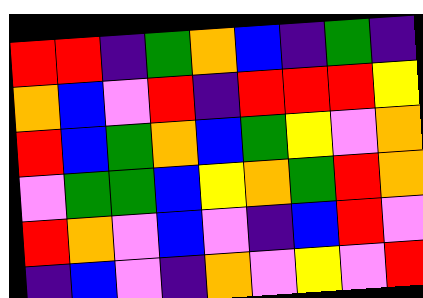[["red", "red", "indigo", "green", "orange", "blue", "indigo", "green", "indigo"], ["orange", "blue", "violet", "red", "indigo", "red", "red", "red", "yellow"], ["red", "blue", "green", "orange", "blue", "green", "yellow", "violet", "orange"], ["violet", "green", "green", "blue", "yellow", "orange", "green", "red", "orange"], ["red", "orange", "violet", "blue", "violet", "indigo", "blue", "red", "violet"], ["indigo", "blue", "violet", "indigo", "orange", "violet", "yellow", "violet", "red"]]